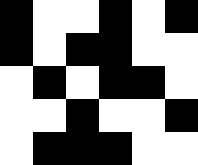[["black", "white", "white", "black", "white", "black"], ["black", "white", "black", "black", "white", "white"], ["white", "black", "white", "black", "black", "white"], ["white", "white", "black", "white", "white", "black"], ["white", "black", "black", "black", "white", "white"]]